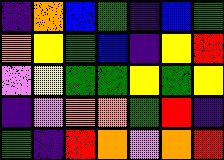[["indigo", "orange", "blue", "green", "indigo", "blue", "green"], ["orange", "yellow", "green", "blue", "indigo", "yellow", "red"], ["violet", "yellow", "green", "green", "yellow", "green", "yellow"], ["indigo", "violet", "orange", "orange", "green", "red", "indigo"], ["green", "indigo", "red", "orange", "violet", "orange", "red"]]